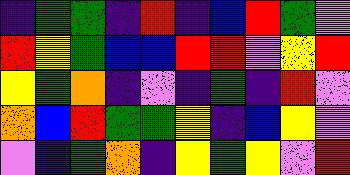[["indigo", "green", "green", "indigo", "red", "indigo", "blue", "red", "green", "violet"], ["red", "yellow", "green", "blue", "blue", "red", "red", "violet", "yellow", "red"], ["yellow", "green", "orange", "indigo", "violet", "indigo", "green", "indigo", "red", "violet"], ["orange", "blue", "red", "green", "green", "yellow", "indigo", "blue", "yellow", "violet"], ["violet", "indigo", "green", "orange", "indigo", "yellow", "green", "yellow", "violet", "red"]]